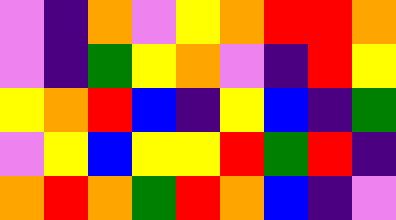[["violet", "indigo", "orange", "violet", "yellow", "orange", "red", "red", "orange"], ["violet", "indigo", "green", "yellow", "orange", "violet", "indigo", "red", "yellow"], ["yellow", "orange", "red", "blue", "indigo", "yellow", "blue", "indigo", "green"], ["violet", "yellow", "blue", "yellow", "yellow", "red", "green", "red", "indigo"], ["orange", "red", "orange", "green", "red", "orange", "blue", "indigo", "violet"]]